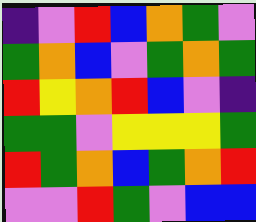[["indigo", "violet", "red", "blue", "orange", "green", "violet"], ["green", "orange", "blue", "violet", "green", "orange", "green"], ["red", "yellow", "orange", "red", "blue", "violet", "indigo"], ["green", "green", "violet", "yellow", "yellow", "yellow", "green"], ["red", "green", "orange", "blue", "green", "orange", "red"], ["violet", "violet", "red", "green", "violet", "blue", "blue"]]